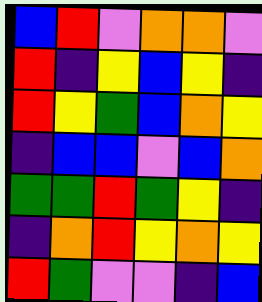[["blue", "red", "violet", "orange", "orange", "violet"], ["red", "indigo", "yellow", "blue", "yellow", "indigo"], ["red", "yellow", "green", "blue", "orange", "yellow"], ["indigo", "blue", "blue", "violet", "blue", "orange"], ["green", "green", "red", "green", "yellow", "indigo"], ["indigo", "orange", "red", "yellow", "orange", "yellow"], ["red", "green", "violet", "violet", "indigo", "blue"]]